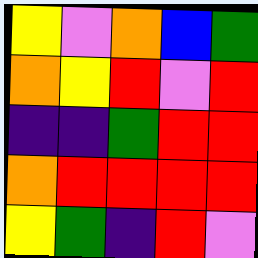[["yellow", "violet", "orange", "blue", "green"], ["orange", "yellow", "red", "violet", "red"], ["indigo", "indigo", "green", "red", "red"], ["orange", "red", "red", "red", "red"], ["yellow", "green", "indigo", "red", "violet"]]